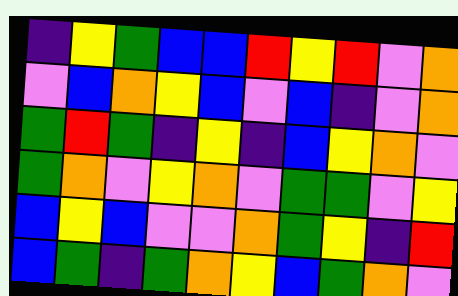[["indigo", "yellow", "green", "blue", "blue", "red", "yellow", "red", "violet", "orange"], ["violet", "blue", "orange", "yellow", "blue", "violet", "blue", "indigo", "violet", "orange"], ["green", "red", "green", "indigo", "yellow", "indigo", "blue", "yellow", "orange", "violet"], ["green", "orange", "violet", "yellow", "orange", "violet", "green", "green", "violet", "yellow"], ["blue", "yellow", "blue", "violet", "violet", "orange", "green", "yellow", "indigo", "red"], ["blue", "green", "indigo", "green", "orange", "yellow", "blue", "green", "orange", "violet"]]